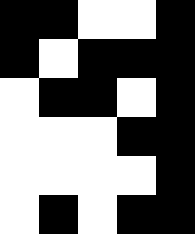[["black", "black", "white", "white", "black"], ["black", "white", "black", "black", "black"], ["white", "black", "black", "white", "black"], ["white", "white", "white", "black", "black"], ["white", "white", "white", "white", "black"], ["white", "black", "white", "black", "black"]]